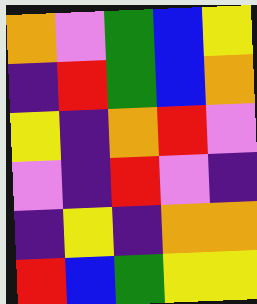[["orange", "violet", "green", "blue", "yellow"], ["indigo", "red", "green", "blue", "orange"], ["yellow", "indigo", "orange", "red", "violet"], ["violet", "indigo", "red", "violet", "indigo"], ["indigo", "yellow", "indigo", "orange", "orange"], ["red", "blue", "green", "yellow", "yellow"]]